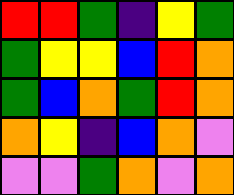[["red", "red", "green", "indigo", "yellow", "green"], ["green", "yellow", "yellow", "blue", "red", "orange"], ["green", "blue", "orange", "green", "red", "orange"], ["orange", "yellow", "indigo", "blue", "orange", "violet"], ["violet", "violet", "green", "orange", "violet", "orange"]]